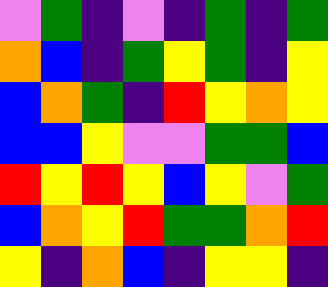[["violet", "green", "indigo", "violet", "indigo", "green", "indigo", "green"], ["orange", "blue", "indigo", "green", "yellow", "green", "indigo", "yellow"], ["blue", "orange", "green", "indigo", "red", "yellow", "orange", "yellow"], ["blue", "blue", "yellow", "violet", "violet", "green", "green", "blue"], ["red", "yellow", "red", "yellow", "blue", "yellow", "violet", "green"], ["blue", "orange", "yellow", "red", "green", "green", "orange", "red"], ["yellow", "indigo", "orange", "blue", "indigo", "yellow", "yellow", "indigo"]]